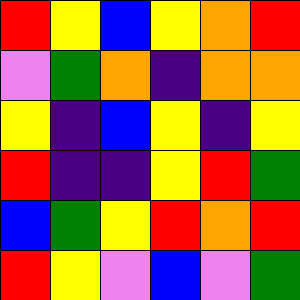[["red", "yellow", "blue", "yellow", "orange", "red"], ["violet", "green", "orange", "indigo", "orange", "orange"], ["yellow", "indigo", "blue", "yellow", "indigo", "yellow"], ["red", "indigo", "indigo", "yellow", "red", "green"], ["blue", "green", "yellow", "red", "orange", "red"], ["red", "yellow", "violet", "blue", "violet", "green"]]